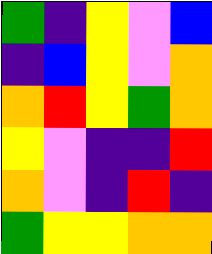[["green", "indigo", "yellow", "violet", "blue"], ["indigo", "blue", "yellow", "violet", "orange"], ["orange", "red", "yellow", "green", "orange"], ["yellow", "violet", "indigo", "indigo", "red"], ["orange", "violet", "indigo", "red", "indigo"], ["green", "yellow", "yellow", "orange", "orange"]]